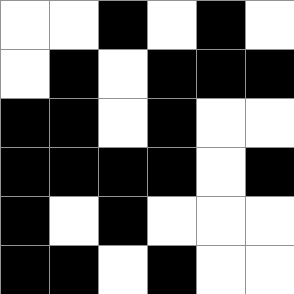[["white", "white", "black", "white", "black", "white"], ["white", "black", "white", "black", "black", "black"], ["black", "black", "white", "black", "white", "white"], ["black", "black", "black", "black", "white", "black"], ["black", "white", "black", "white", "white", "white"], ["black", "black", "white", "black", "white", "white"]]